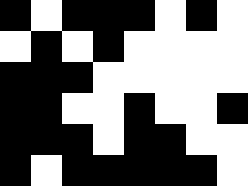[["black", "white", "black", "black", "black", "white", "black", "white"], ["white", "black", "white", "black", "white", "white", "white", "white"], ["black", "black", "black", "white", "white", "white", "white", "white"], ["black", "black", "white", "white", "black", "white", "white", "black"], ["black", "black", "black", "white", "black", "black", "white", "white"], ["black", "white", "black", "black", "black", "black", "black", "white"]]